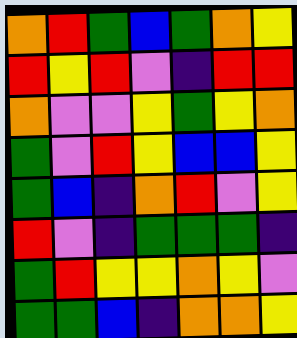[["orange", "red", "green", "blue", "green", "orange", "yellow"], ["red", "yellow", "red", "violet", "indigo", "red", "red"], ["orange", "violet", "violet", "yellow", "green", "yellow", "orange"], ["green", "violet", "red", "yellow", "blue", "blue", "yellow"], ["green", "blue", "indigo", "orange", "red", "violet", "yellow"], ["red", "violet", "indigo", "green", "green", "green", "indigo"], ["green", "red", "yellow", "yellow", "orange", "yellow", "violet"], ["green", "green", "blue", "indigo", "orange", "orange", "yellow"]]